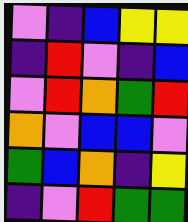[["violet", "indigo", "blue", "yellow", "yellow"], ["indigo", "red", "violet", "indigo", "blue"], ["violet", "red", "orange", "green", "red"], ["orange", "violet", "blue", "blue", "violet"], ["green", "blue", "orange", "indigo", "yellow"], ["indigo", "violet", "red", "green", "green"]]